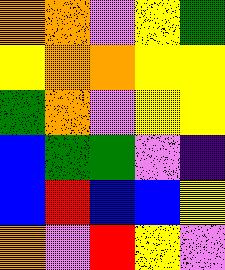[["orange", "orange", "violet", "yellow", "green"], ["yellow", "orange", "orange", "yellow", "yellow"], ["green", "orange", "violet", "yellow", "yellow"], ["blue", "green", "green", "violet", "indigo"], ["blue", "red", "blue", "blue", "yellow"], ["orange", "violet", "red", "yellow", "violet"]]